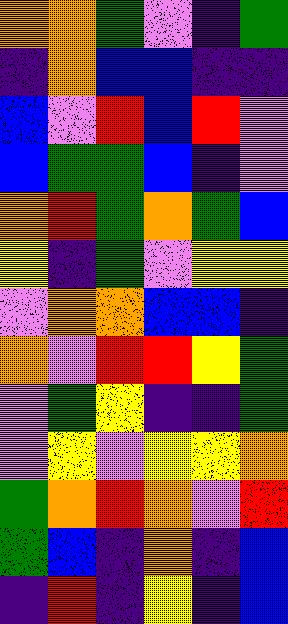[["orange", "orange", "green", "violet", "indigo", "green"], ["indigo", "orange", "blue", "blue", "indigo", "indigo"], ["blue", "violet", "red", "blue", "red", "violet"], ["blue", "green", "green", "blue", "indigo", "violet"], ["orange", "red", "green", "orange", "green", "blue"], ["yellow", "indigo", "green", "violet", "yellow", "yellow"], ["violet", "orange", "orange", "blue", "blue", "indigo"], ["orange", "violet", "red", "red", "yellow", "green"], ["violet", "green", "yellow", "indigo", "indigo", "green"], ["violet", "yellow", "violet", "yellow", "yellow", "orange"], ["green", "orange", "red", "orange", "violet", "red"], ["green", "blue", "indigo", "orange", "indigo", "blue"], ["indigo", "red", "indigo", "yellow", "indigo", "blue"]]